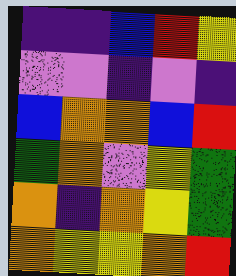[["indigo", "indigo", "blue", "red", "yellow"], ["violet", "violet", "indigo", "violet", "indigo"], ["blue", "orange", "orange", "blue", "red"], ["green", "orange", "violet", "yellow", "green"], ["orange", "indigo", "orange", "yellow", "green"], ["orange", "yellow", "yellow", "orange", "red"]]